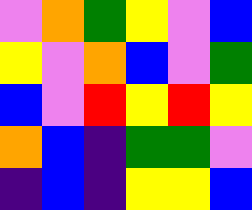[["violet", "orange", "green", "yellow", "violet", "blue"], ["yellow", "violet", "orange", "blue", "violet", "green"], ["blue", "violet", "red", "yellow", "red", "yellow"], ["orange", "blue", "indigo", "green", "green", "violet"], ["indigo", "blue", "indigo", "yellow", "yellow", "blue"]]